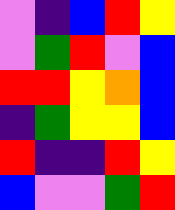[["violet", "indigo", "blue", "red", "yellow"], ["violet", "green", "red", "violet", "blue"], ["red", "red", "yellow", "orange", "blue"], ["indigo", "green", "yellow", "yellow", "blue"], ["red", "indigo", "indigo", "red", "yellow"], ["blue", "violet", "violet", "green", "red"]]